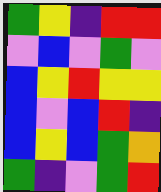[["green", "yellow", "indigo", "red", "red"], ["violet", "blue", "violet", "green", "violet"], ["blue", "yellow", "red", "yellow", "yellow"], ["blue", "violet", "blue", "red", "indigo"], ["blue", "yellow", "blue", "green", "orange"], ["green", "indigo", "violet", "green", "red"]]